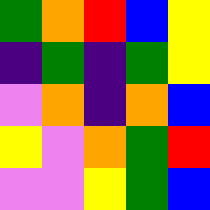[["green", "orange", "red", "blue", "yellow"], ["indigo", "green", "indigo", "green", "yellow"], ["violet", "orange", "indigo", "orange", "blue"], ["yellow", "violet", "orange", "green", "red"], ["violet", "violet", "yellow", "green", "blue"]]